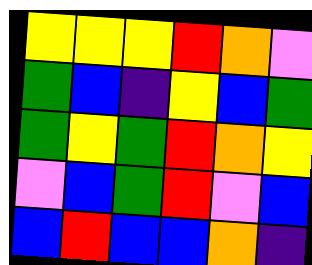[["yellow", "yellow", "yellow", "red", "orange", "violet"], ["green", "blue", "indigo", "yellow", "blue", "green"], ["green", "yellow", "green", "red", "orange", "yellow"], ["violet", "blue", "green", "red", "violet", "blue"], ["blue", "red", "blue", "blue", "orange", "indigo"]]